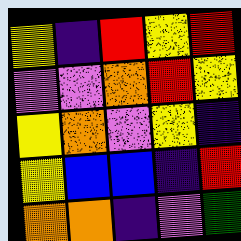[["yellow", "indigo", "red", "yellow", "red"], ["violet", "violet", "orange", "red", "yellow"], ["yellow", "orange", "violet", "yellow", "indigo"], ["yellow", "blue", "blue", "indigo", "red"], ["orange", "orange", "indigo", "violet", "green"]]